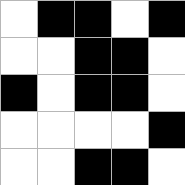[["white", "black", "black", "white", "black"], ["white", "white", "black", "black", "white"], ["black", "white", "black", "black", "white"], ["white", "white", "white", "white", "black"], ["white", "white", "black", "black", "white"]]